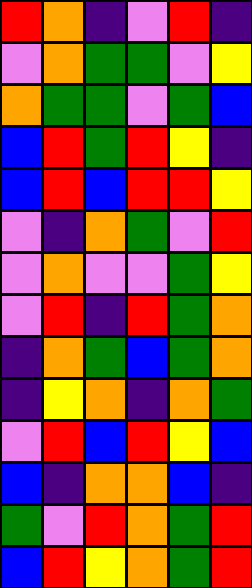[["red", "orange", "indigo", "violet", "red", "indigo"], ["violet", "orange", "green", "green", "violet", "yellow"], ["orange", "green", "green", "violet", "green", "blue"], ["blue", "red", "green", "red", "yellow", "indigo"], ["blue", "red", "blue", "red", "red", "yellow"], ["violet", "indigo", "orange", "green", "violet", "red"], ["violet", "orange", "violet", "violet", "green", "yellow"], ["violet", "red", "indigo", "red", "green", "orange"], ["indigo", "orange", "green", "blue", "green", "orange"], ["indigo", "yellow", "orange", "indigo", "orange", "green"], ["violet", "red", "blue", "red", "yellow", "blue"], ["blue", "indigo", "orange", "orange", "blue", "indigo"], ["green", "violet", "red", "orange", "green", "red"], ["blue", "red", "yellow", "orange", "green", "red"]]